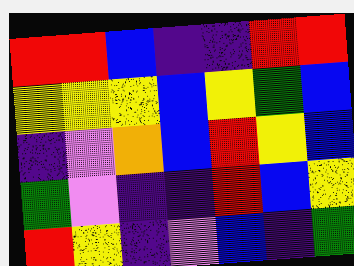[["red", "red", "blue", "indigo", "indigo", "red", "red"], ["yellow", "yellow", "yellow", "blue", "yellow", "green", "blue"], ["indigo", "violet", "orange", "blue", "red", "yellow", "blue"], ["green", "violet", "indigo", "indigo", "red", "blue", "yellow"], ["red", "yellow", "indigo", "violet", "blue", "indigo", "green"]]